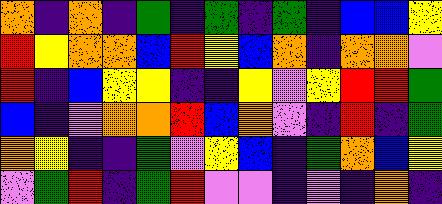[["orange", "indigo", "orange", "indigo", "green", "indigo", "green", "indigo", "green", "indigo", "blue", "blue", "yellow"], ["red", "yellow", "orange", "orange", "blue", "red", "yellow", "blue", "orange", "indigo", "orange", "orange", "violet"], ["red", "indigo", "blue", "yellow", "yellow", "indigo", "indigo", "yellow", "violet", "yellow", "red", "red", "green"], ["blue", "indigo", "violet", "orange", "orange", "red", "blue", "orange", "violet", "indigo", "red", "indigo", "green"], ["orange", "yellow", "indigo", "indigo", "green", "violet", "yellow", "blue", "indigo", "green", "orange", "blue", "yellow"], ["violet", "green", "red", "indigo", "green", "red", "violet", "violet", "indigo", "violet", "indigo", "orange", "indigo"]]